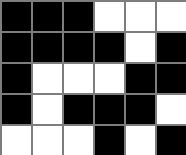[["black", "black", "black", "white", "white", "white"], ["black", "black", "black", "black", "white", "black"], ["black", "white", "white", "white", "black", "black"], ["black", "white", "black", "black", "black", "white"], ["white", "white", "white", "black", "white", "black"]]